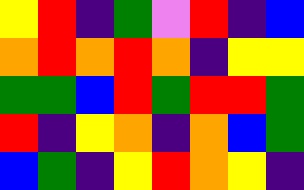[["yellow", "red", "indigo", "green", "violet", "red", "indigo", "blue"], ["orange", "red", "orange", "red", "orange", "indigo", "yellow", "yellow"], ["green", "green", "blue", "red", "green", "red", "red", "green"], ["red", "indigo", "yellow", "orange", "indigo", "orange", "blue", "green"], ["blue", "green", "indigo", "yellow", "red", "orange", "yellow", "indigo"]]